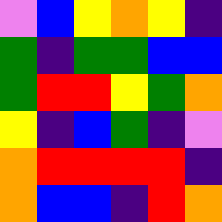[["violet", "blue", "yellow", "orange", "yellow", "indigo"], ["green", "indigo", "green", "green", "blue", "blue"], ["green", "red", "red", "yellow", "green", "orange"], ["yellow", "indigo", "blue", "green", "indigo", "violet"], ["orange", "red", "red", "red", "red", "indigo"], ["orange", "blue", "blue", "indigo", "red", "orange"]]